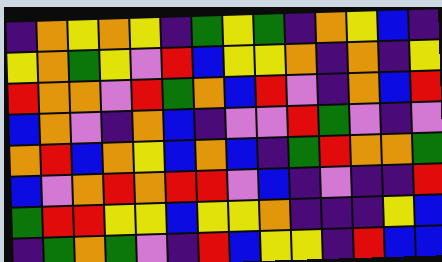[["indigo", "orange", "yellow", "orange", "yellow", "indigo", "green", "yellow", "green", "indigo", "orange", "yellow", "blue", "indigo"], ["yellow", "orange", "green", "yellow", "violet", "red", "blue", "yellow", "yellow", "orange", "indigo", "orange", "indigo", "yellow"], ["red", "orange", "orange", "violet", "red", "green", "orange", "blue", "red", "violet", "indigo", "orange", "blue", "red"], ["blue", "orange", "violet", "indigo", "orange", "blue", "indigo", "violet", "violet", "red", "green", "violet", "indigo", "violet"], ["orange", "red", "blue", "orange", "yellow", "blue", "orange", "blue", "indigo", "green", "red", "orange", "orange", "green"], ["blue", "violet", "orange", "red", "orange", "red", "red", "violet", "blue", "indigo", "violet", "indigo", "indigo", "red"], ["green", "red", "red", "yellow", "yellow", "blue", "yellow", "yellow", "orange", "indigo", "indigo", "indigo", "yellow", "blue"], ["indigo", "green", "orange", "green", "violet", "indigo", "red", "blue", "yellow", "yellow", "indigo", "red", "blue", "blue"]]